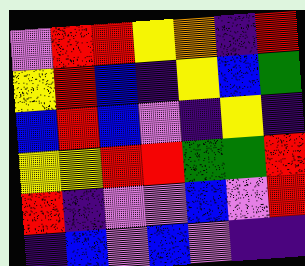[["violet", "red", "red", "yellow", "orange", "indigo", "red"], ["yellow", "red", "blue", "indigo", "yellow", "blue", "green"], ["blue", "red", "blue", "violet", "indigo", "yellow", "indigo"], ["yellow", "yellow", "red", "red", "green", "green", "red"], ["red", "indigo", "violet", "violet", "blue", "violet", "red"], ["indigo", "blue", "violet", "blue", "violet", "indigo", "indigo"]]